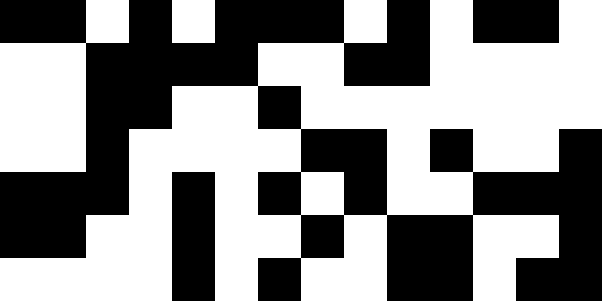[["black", "black", "white", "black", "white", "black", "black", "black", "white", "black", "white", "black", "black", "white"], ["white", "white", "black", "black", "black", "black", "white", "white", "black", "black", "white", "white", "white", "white"], ["white", "white", "black", "black", "white", "white", "black", "white", "white", "white", "white", "white", "white", "white"], ["white", "white", "black", "white", "white", "white", "white", "black", "black", "white", "black", "white", "white", "black"], ["black", "black", "black", "white", "black", "white", "black", "white", "black", "white", "white", "black", "black", "black"], ["black", "black", "white", "white", "black", "white", "white", "black", "white", "black", "black", "white", "white", "black"], ["white", "white", "white", "white", "black", "white", "black", "white", "white", "black", "black", "white", "black", "black"]]